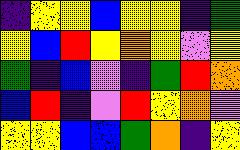[["indigo", "yellow", "yellow", "blue", "yellow", "yellow", "indigo", "green"], ["yellow", "blue", "red", "yellow", "orange", "yellow", "violet", "yellow"], ["green", "indigo", "blue", "violet", "indigo", "green", "red", "orange"], ["blue", "red", "indigo", "violet", "red", "yellow", "orange", "violet"], ["yellow", "yellow", "blue", "blue", "green", "orange", "indigo", "yellow"]]